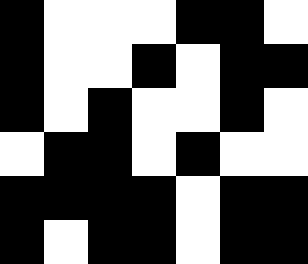[["black", "white", "white", "white", "black", "black", "white"], ["black", "white", "white", "black", "white", "black", "black"], ["black", "white", "black", "white", "white", "black", "white"], ["white", "black", "black", "white", "black", "white", "white"], ["black", "black", "black", "black", "white", "black", "black"], ["black", "white", "black", "black", "white", "black", "black"]]